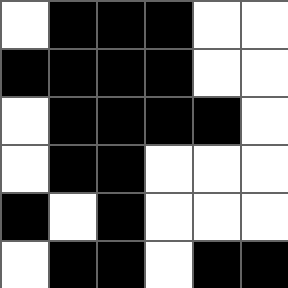[["white", "black", "black", "black", "white", "white"], ["black", "black", "black", "black", "white", "white"], ["white", "black", "black", "black", "black", "white"], ["white", "black", "black", "white", "white", "white"], ["black", "white", "black", "white", "white", "white"], ["white", "black", "black", "white", "black", "black"]]